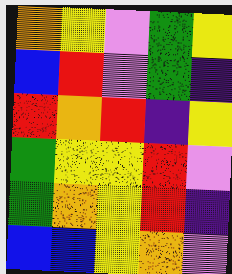[["orange", "yellow", "violet", "green", "yellow"], ["blue", "red", "violet", "green", "indigo"], ["red", "orange", "red", "indigo", "yellow"], ["green", "yellow", "yellow", "red", "violet"], ["green", "orange", "yellow", "red", "indigo"], ["blue", "blue", "yellow", "orange", "violet"]]